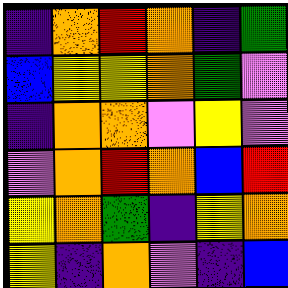[["indigo", "orange", "red", "orange", "indigo", "green"], ["blue", "yellow", "yellow", "orange", "green", "violet"], ["indigo", "orange", "orange", "violet", "yellow", "violet"], ["violet", "orange", "red", "orange", "blue", "red"], ["yellow", "orange", "green", "indigo", "yellow", "orange"], ["yellow", "indigo", "orange", "violet", "indigo", "blue"]]